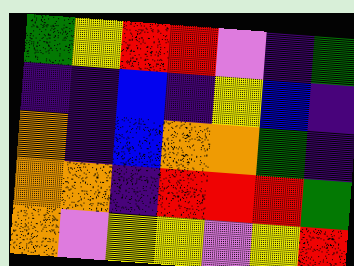[["green", "yellow", "red", "red", "violet", "indigo", "green"], ["indigo", "indigo", "blue", "indigo", "yellow", "blue", "indigo"], ["orange", "indigo", "blue", "orange", "orange", "green", "indigo"], ["orange", "orange", "indigo", "red", "red", "red", "green"], ["orange", "violet", "yellow", "yellow", "violet", "yellow", "red"]]